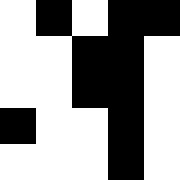[["white", "black", "white", "black", "black"], ["white", "white", "black", "black", "white"], ["white", "white", "black", "black", "white"], ["black", "white", "white", "black", "white"], ["white", "white", "white", "black", "white"]]